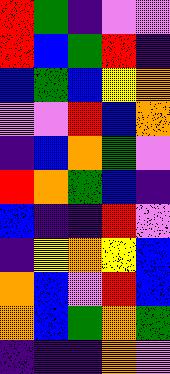[["red", "green", "indigo", "violet", "violet"], ["red", "blue", "green", "red", "indigo"], ["blue", "green", "blue", "yellow", "orange"], ["violet", "violet", "red", "blue", "orange"], ["indigo", "blue", "orange", "green", "violet"], ["red", "orange", "green", "blue", "indigo"], ["blue", "indigo", "indigo", "red", "violet"], ["indigo", "yellow", "orange", "yellow", "blue"], ["orange", "blue", "violet", "red", "blue"], ["orange", "blue", "green", "orange", "green"], ["indigo", "indigo", "indigo", "orange", "violet"]]